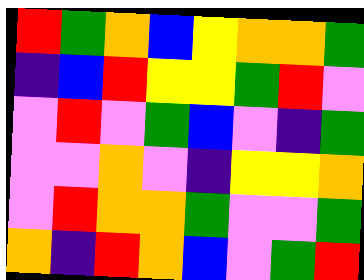[["red", "green", "orange", "blue", "yellow", "orange", "orange", "green"], ["indigo", "blue", "red", "yellow", "yellow", "green", "red", "violet"], ["violet", "red", "violet", "green", "blue", "violet", "indigo", "green"], ["violet", "violet", "orange", "violet", "indigo", "yellow", "yellow", "orange"], ["violet", "red", "orange", "orange", "green", "violet", "violet", "green"], ["orange", "indigo", "red", "orange", "blue", "violet", "green", "red"]]